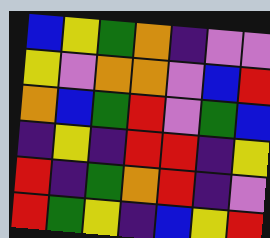[["blue", "yellow", "green", "orange", "indigo", "violet", "violet"], ["yellow", "violet", "orange", "orange", "violet", "blue", "red"], ["orange", "blue", "green", "red", "violet", "green", "blue"], ["indigo", "yellow", "indigo", "red", "red", "indigo", "yellow"], ["red", "indigo", "green", "orange", "red", "indigo", "violet"], ["red", "green", "yellow", "indigo", "blue", "yellow", "red"]]